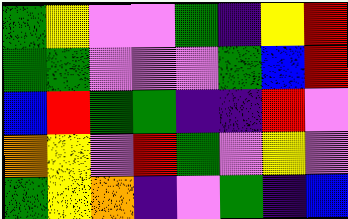[["green", "yellow", "violet", "violet", "green", "indigo", "yellow", "red"], ["green", "green", "violet", "violet", "violet", "green", "blue", "red"], ["blue", "red", "green", "green", "indigo", "indigo", "red", "violet"], ["orange", "yellow", "violet", "red", "green", "violet", "yellow", "violet"], ["green", "yellow", "orange", "indigo", "violet", "green", "indigo", "blue"]]